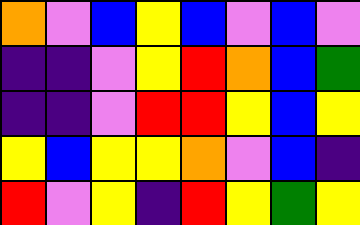[["orange", "violet", "blue", "yellow", "blue", "violet", "blue", "violet"], ["indigo", "indigo", "violet", "yellow", "red", "orange", "blue", "green"], ["indigo", "indigo", "violet", "red", "red", "yellow", "blue", "yellow"], ["yellow", "blue", "yellow", "yellow", "orange", "violet", "blue", "indigo"], ["red", "violet", "yellow", "indigo", "red", "yellow", "green", "yellow"]]